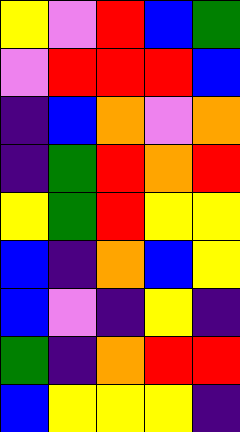[["yellow", "violet", "red", "blue", "green"], ["violet", "red", "red", "red", "blue"], ["indigo", "blue", "orange", "violet", "orange"], ["indigo", "green", "red", "orange", "red"], ["yellow", "green", "red", "yellow", "yellow"], ["blue", "indigo", "orange", "blue", "yellow"], ["blue", "violet", "indigo", "yellow", "indigo"], ["green", "indigo", "orange", "red", "red"], ["blue", "yellow", "yellow", "yellow", "indigo"]]